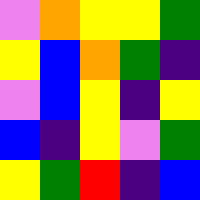[["violet", "orange", "yellow", "yellow", "green"], ["yellow", "blue", "orange", "green", "indigo"], ["violet", "blue", "yellow", "indigo", "yellow"], ["blue", "indigo", "yellow", "violet", "green"], ["yellow", "green", "red", "indigo", "blue"]]